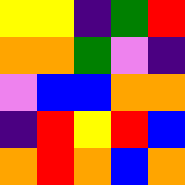[["yellow", "yellow", "indigo", "green", "red"], ["orange", "orange", "green", "violet", "indigo"], ["violet", "blue", "blue", "orange", "orange"], ["indigo", "red", "yellow", "red", "blue"], ["orange", "red", "orange", "blue", "orange"]]